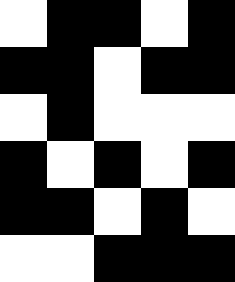[["white", "black", "black", "white", "black"], ["black", "black", "white", "black", "black"], ["white", "black", "white", "white", "white"], ["black", "white", "black", "white", "black"], ["black", "black", "white", "black", "white"], ["white", "white", "black", "black", "black"]]